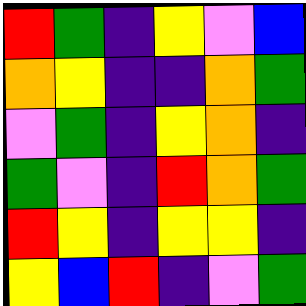[["red", "green", "indigo", "yellow", "violet", "blue"], ["orange", "yellow", "indigo", "indigo", "orange", "green"], ["violet", "green", "indigo", "yellow", "orange", "indigo"], ["green", "violet", "indigo", "red", "orange", "green"], ["red", "yellow", "indigo", "yellow", "yellow", "indigo"], ["yellow", "blue", "red", "indigo", "violet", "green"]]